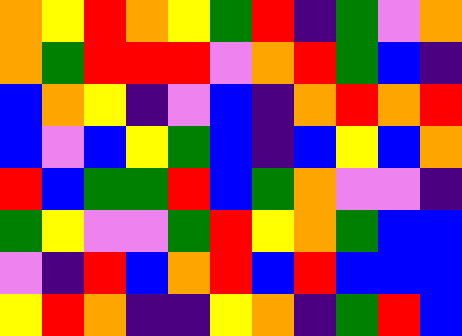[["orange", "yellow", "red", "orange", "yellow", "green", "red", "indigo", "green", "violet", "orange"], ["orange", "green", "red", "red", "red", "violet", "orange", "red", "green", "blue", "indigo"], ["blue", "orange", "yellow", "indigo", "violet", "blue", "indigo", "orange", "red", "orange", "red"], ["blue", "violet", "blue", "yellow", "green", "blue", "indigo", "blue", "yellow", "blue", "orange"], ["red", "blue", "green", "green", "red", "blue", "green", "orange", "violet", "violet", "indigo"], ["green", "yellow", "violet", "violet", "green", "red", "yellow", "orange", "green", "blue", "blue"], ["violet", "indigo", "red", "blue", "orange", "red", "blue", "red", "blue", "blue", "blue"], ["yellow", "red", "orange", "indigo", "indigo", "yellow", "orange", "indigo", "green", "red", "blue"]]